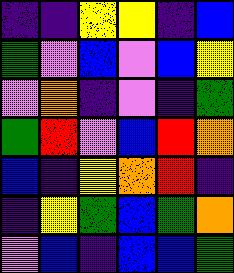[["indigo", "indigo", "yellow", "yellow", "indigo", "blue"], ["green", "violet", "blue", "violet", "blue", "yellow"], ["violet", "orange", "indigo", "violet", "indigo", "green"], ["green", "red", "violet", "blue", "red", "orange"], ["blue", "indigo", "yellow", "orange", "red", "indigo"], ["indigo", "yellow", "green", "blue", "green", "orange"], ["violet", "blue", "indigo", "blue", "blue", "green"]]